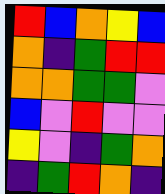[["red", "blue", "orange", "yellow", "blue"], ["orange", "indigo", "green", "red", "red"], ["orange", "orange", "green", "green", "violet"], ["blue", "violet", "red", "violet", "violet"], ["yellow", "violet", "indigo", "green", "orange"], ["indigo", "green", "red", "orange", "indigo"]]